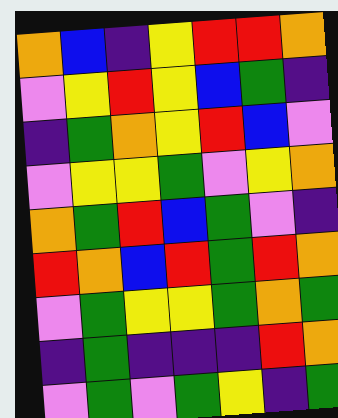[["orange", "blue", "indigo", "yellow", "red", "red", "orange"], ["violet", "yellow", "red", "yellow", "blue", "green", "indigo"], ["indigo", "green", "orange", "yellow", "red", "blue", "violet"], ["violet", "yellow", "yellow", "green", "violet", "yellow", "orange"], ["orange", "green", "red", "blue", "green", "violet", "indigo"], ["red", "orange", "blue", "red", "green", "red", "orange"], ["violet", "green", "yellow", "yellow", "green", "orange", "green"], ["indigo", "green", "indigo", "indigo", "indigo", "red", "orange"], ["violet", "green", "violet", "green", "yellow", "indigo", "green"]]